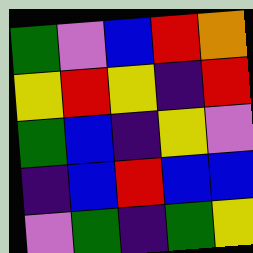[["green", "violet", "blue", "red", "orange"], ["yellow", "red", "yellow", "indigo", "red"], ["green", "blue", "indigo", "yellow", "violet"], ["indigo", "blue", "red", "blue", "blue"], ["violet", "green", "indigo", "green", "yellow"]]